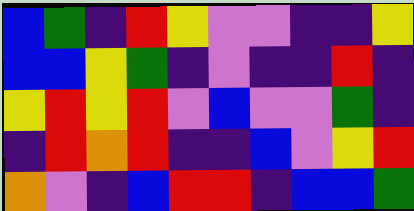[["blue", "green", "indigo", "red", "yellow", "violet", "violet", "indigo", "indigo", "yellow"], ["blue", "blue", "yellow", "green", "indigo", "violet", "indigo", "indigo", "red", "indigo"], ["yellow", "red", "yellow", "red", "violet", "blue", "violet", "violet", "green", "indigo"], ["indigo", "red", "orange", "red", "indigo", "indigo", "blue", "violet", "yellow", "red"], ["orange", "violet", "indigo", "blue", "red", "red", "indigo", "blue", "blue", "green"]]